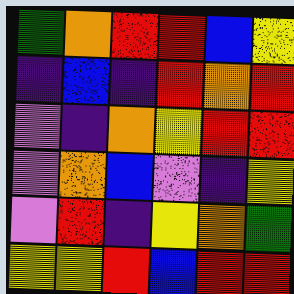[["green", "orange", "red", "red", "blue", "yellow"], ["indigo", "blue", "indigo", "red", "orange", "red"], ["violet", "indigo", "orange", "yellow", "red", "red"], ["violet", "orange", "blue", "violet", "indigo", "yellow"], ["violet", "red", "indigo", "yellow", "orange", "green"], ["yellow", "yellow", "red", "blue", "red", "red"]]